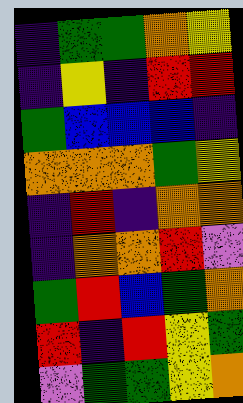[["indigo", "green", "green", "orange", "yellow"], ["indigo", "yellow", "indigo", "red", "red"], ["green", "blue", "blue", "blue", "indigo"], ["orange", "orange", "orange", "green", "yellow"], ["indigo", "red", "indigo", "orange", "orange"], ["indigo", "orange", "orange", "red", "violet"], ["green", "red", "blue", "green", "orange"], ["red", "indigo", "red", "yellow", "green"], ["violet", "green", "green", "yellow", "orange"]]